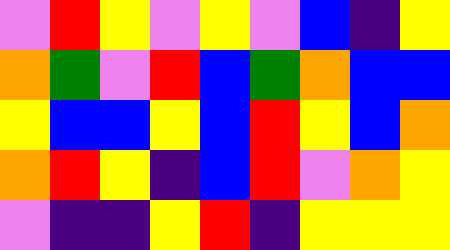[["violet", "red", "yellow", "violet", "yellow", "violet", "blue", "indigo", "yellow"], ["orange", "green", "violet", "red", "blue", "green", "orange", "blue", "blue"], ["yellow", "blue", "blue", "yellow", "blue", "red", "yellow", "blue", "orange"], ["orange", "red", "yellow", "indigo", "blue", "red", "violet", "orange", "yellow"], ["violet", "indigo", "indigo", "yellow", "red", "indigo", "yellow", "yellow", "yellow"]]